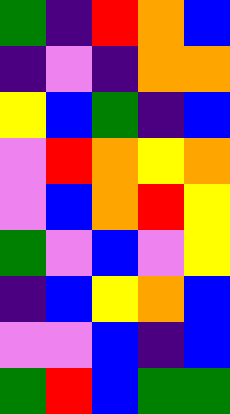[["green", "indigo", "red", "orange", "blue"], ["indigo", "violet", "indigo", "orange", "orange"], ["yellow", "blue", "green", "indigo", "blue"], ["violet", "red", "orange", "yellow", "orange"], ["violet", "blue", "orange", "red", "yellow"], ["green", "violet", "blue", "violet", "yellow"], ["indigo", "blue", "yellow", "orange", "blue"], ["violet", "violet", "blue", "indigo", "blue"], ["green", "red", "blue", "green", "green"]]